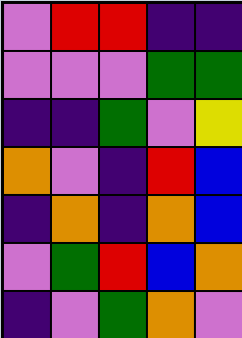[["violet", "red", "red", "indigo", "indigo"], ["violet", "violet", "violet", "green", "green"], ["indigo", "indigo", "green", "violet", "yellow"], ["orange", "violet", "indigo", "red", "blue"], ["indigo", "orange", "indigo", "orange", "blue"], ["violet", "green", "red", "blue", "orange"], ["indigo", "violet", "green", "orange", "violet"]]